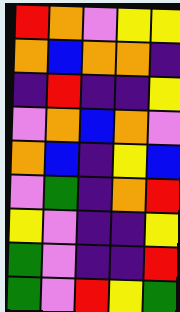[["red", "orange", "violet", "yellow", "yellow"], ["orange", "blue", "orange", "orange", "indigo"], ["indigo", "red", "indigo", "indigo", "yellow"], ["violet", "orange", "blue", "orange", "violet"], ["orange", "blue", "indigo", "yellow", "blue"], ["violet", "green", "indigo", "orange", "red"], ["yellow", "violet", "indigo", "indigo", "yellow"], ["green", "violet", "indigo", "indigo", "red"], ["green", "violet", "red", "yellow", "green"]]